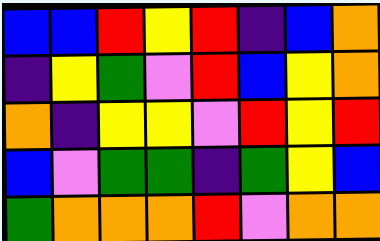[["blue", "blue", "red", "yellow", "red", "indigo", "blue", "orange"], ["indigo", "yellow", "green", "violet", "red", "blue", "yellow", "orange"], ["orange", "indigo", "yellow", "yellow", "violet", "red", "yellow", "red"], ["blue", "violet", "green", "green", "indigo", "green", "yellow", "blue"], ["green", "orange", "orange", "orange", "red", "violet", "orange", "orange"]]